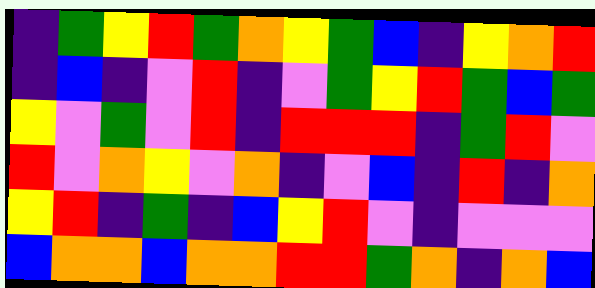[["indigo", "green", "yellow", "red", "green", "orange", "yellow", "green", "blue", "indigo", "yellow", "orange", "red"], ["indigo", "blue", "indigo", "violet", "red", "indigo", "violet", "green", "yellow", "red", "green", "blue", "green"], ["yellow", "violet", "green", "violet", "red", "indigo", "red", "red", "red", "indigo", "green", "red", "violet"], ["red", "violet", "orange", "yellow", "violet", "orange", "indigo", "violet", "blue", "indigo", "red", "indigo", "orange"], ["yellow", "red", "indigo", "green", "indigo", "blue", "yellow", "red", "violet", "indigo", "violet", "violet", "violet"], ["blue", "orange", "orange", "blue", "orange", "orange", "red", "red", "green", "orange", "indigo", "orange", "blue"]]